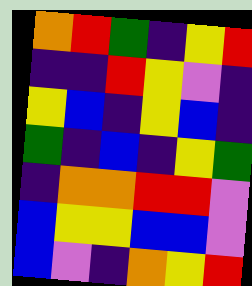[["orange", "red", "green", "indigo", "yellow", "red"], ["indigo", "indigo", "red", "yellow", "violet", "indigo"], ["yellow", "blue", "indigo", "yellow", "blue", "indigo"], ["green", "indigo", "blue", "indigo", "yellow", "green"], ["indigo", "orange", "orange", "red", "red", "violet"], ["blue", "yellow", "yellow", "blue", "blue", "violet"], ["blue", "violet", "indigo", "orange", "yellow", "red"]]